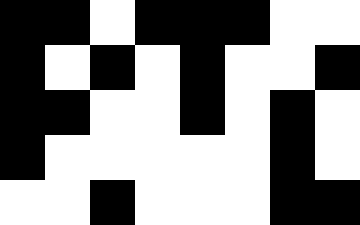[["black", "black", "white", "black", "black", "black", "white", "white"], ["black", "white", "black", "white", "black", "white", "white", "black"], ["black", "black", "white", "white", "black", "white", "black", "white"], ["black", "white", "white", "white", "white", "white", "black", "white"], ["white", "white", "black", "white", "white", "white", "black", "black"]]